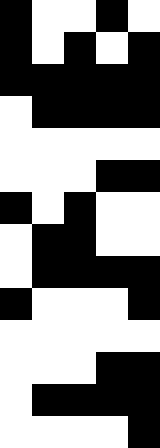[["black", "white", "white", "black", "white"], ["black", "white", "black", "white", "black"], ["black", "black", "black", "black", "black"], ["white", "black", "black", "black", "black"], ["white", "white", "white", "white", "white"], ["white", "white", "white", "black", "black"], ["black", "white", "black", "white", "white"], ["white", "black", "black", "white", "white"], ["white", "black", "black", "black", "black"], ["black", "white", "white", "white", "black"], ["white", "white", "white", "white", "white"], ["white", "white", "white", "black", "black"], ["white", "black", "black", "black", "black"], ["white", "white", "white", "white", "black"]]